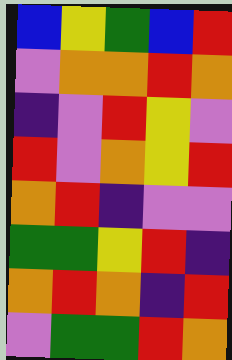[["blue", "yellow", "green", "blue", "red"], ["violet", "orange", "orange", "red", "orange"], ["indigo", "violet", "red", "yellow", "violet"], ["red", "violet", "orange", "yellow", "red"], ["orange", "red", "indigo", "violet", "violet"], ["green", "green", "yellow", "red", "indigo"], ["orange", "red", "orange", "indigo", "red"], ["violet", "green", "green", "red", "orange"]]